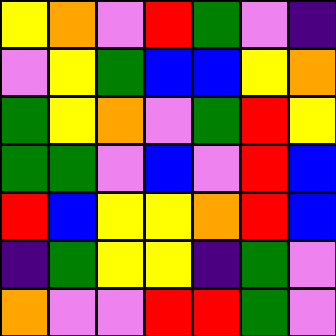[["yellow", "orange", "violet", "red", "green", "violet", "indigo"], ["violet", "yellow", "green", "blue", "blue", "yellow", "orange"], ["green", "yellow", "orange", "violet", "green", "red", "yellow"], ["green", "green", "violet", "blue", "violet", "red", "blue"], ["red", "blue", "yellow", "yellow", "orange", "red", "blue"], ["indigo", "green", "yellow", "yellow", "indigo", "green", "violet"], ["orange", "violet", "violet", "red", "red", "green", "violet"]]